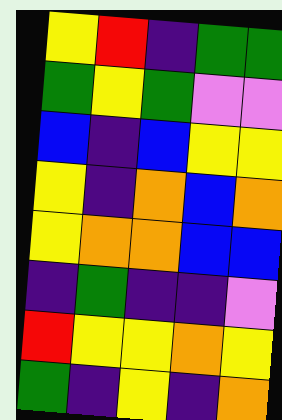[["yellow", "red", "indigo", "green", "green"], ["green", "yellow", "green", "violet", "violet"], ["blue", "indigo", "blue", "yellow", "yellow"], ["yellow", "indigo", "orange", "blue", "orange"], ["yellow", "orange", "orange", "blue", "blue"], ["indigo", "green", "indigo", "indigo", "violet"], ["red", "yellow", "yellow", "orange", "yellow"], ["green", "indigo", "yellow", "indigo", "orange"]]